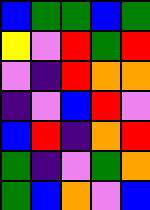[["blue", "green", "green", "blue", "green"], ["yellow", "violet", "red", "green", "red"], ["violet", "indigo", "red", "orange", "orange"], ["indigo", "violet", "blue", "red", "violet"], ["blue", "red", "indigo", "orange", "red"], ["green", "indigo", "violet", "green", "orange"], ["green", "blue", "orange", "violet", "blue"]]